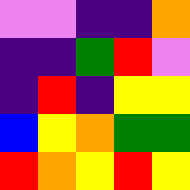[["violet", "violet", "indigo", "indigo", "orange"], ["indigo", "indigo", "green", "red", "violet"], ["indigo", "red", "indigo", "yellow", "yellow"], ["blue", "yellow", "orange", "green", "green"], ["red", "orange", "yellow", "red", "yellow"]]